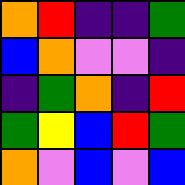[["orange", "red", "indigo", "indigo", "green"], ["blue", "orange", "violet", "violet", "indigo"], ["indigo", "green", "orange", "indigo", "red"], ["green", "yellow", "blue", "red", "green"], ["orange", "violet", "blue", "violet", "blue"]]